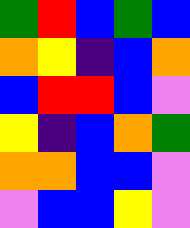[["green", "red", "blue", "green", "blue"], ["orange", "yellow", "indigo", "blue", "orange"], ["blue", "red", "red", "blue", "violet"], ["yellow", "indigo", "blue", "orange", "green"], ["orange", "orange", "blue", "blue", "violet"], ["violet", "blue", "blue", "yellow", "violet"]]